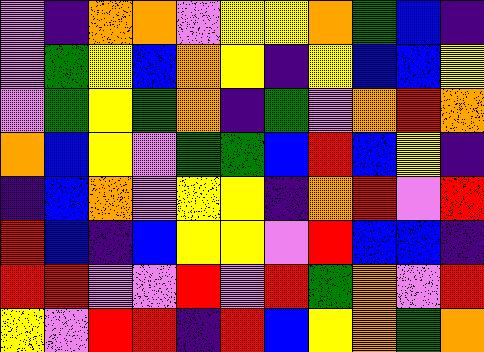[["violet", "indigo", "orange", "orange", "violet", "yellow", "yellow", "orange", "green", "blue", "indigo"], ["violet", "green", "yellow", "blue", "orange", "yellow", "indigo", "yellow", "blue", "blue", "yellow"], ["violet", "green", "yellow", "green", "orange", "indigo", "green", "violet", "orange", "red", "orange"], ["orange", "blue", "yellow", "violet", "green", "green", "blue", "red", "blue", "yellow", "indigo"], ["indigo", "blue", "orange", "violet", "yellow", "yellow", "indigo", "orange", "red", "violet", "red"], ["red", "blue", "indigo", "blue", "yellow", "yellow", "violet", "red", "blue", "blue", "indigo"], ["red", "red", "violet", "violet", "red", "violet", "red", "green", "orange", "violet", "red"], ["yellow", "violet", "red", "red", "indigo", "red", "blue", "yellow", "orange", "green", "orange"]]